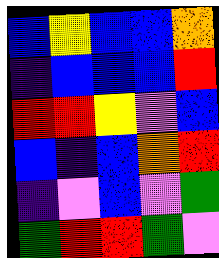[["blue", "yellow", "blue", "blue", "orange"], ["indigo", "blue", "blue", "blue", "red"], ["red", "red", "yellow", "violet", "blue"], ["blue", "indigo", "blue", "orange", "red"], ["indigo", "violet", "blue", "violet", "green"], ["green", "red", "red", "green", "violet"]]